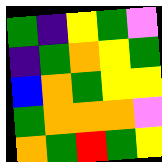[["green", "indigo", "yellow", "green", "violet"], ["indigo", "green", "orange", "yellow", "green"], ["blue", "orange", "green", "yellow", "yellow"], ["green", "orange", "orange", "orange", "violet"], ["orange", "green", "red", "green", "yellow"]]